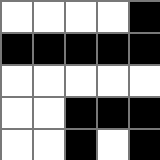[["white", "white", "white", "white", "black"], ["black", "black", "black", "black", "black"], ["white", "white", "white", "white", "white"], ["white", "white", "black", "black", "black"], ["white", "white", "black", "white", "black"]]